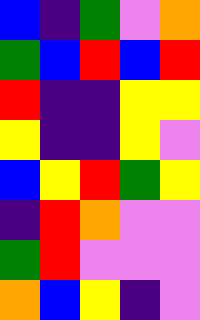[["blue", "indigo", "green", "violet", "orange"], ["green", "blue", "red", "blue", "red"], ["red", "indigo", "indigo", "yellow", "yellow"], ["yellow", "indigo", "indigo", "yellow", "violet"], ["blue", "yellow", "red", "green", "yellow"], ["indigo", "red", "orange", "violet", "violet"], ["green", "red", "violet", "violet", "violet"], ["orange", "blue", "yellow", "indigo", "violet"]]